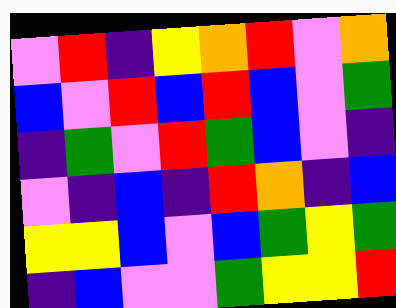[["violet", "red", "indigo", "yellow", "orange", "red", "violet", "orange"], ["blue", "violet", "red", "blue", "red", "blue", "violet", "green"], ["indigo", "green", "violet", "red", "green", "blue", "violet", "indigo"], ["violet", "indigo", "blue", "indigo", "red", "orange", "indigo", "blue"], ["yellow", "yellow", "blue", "violet", "blue", "green", "yellow", "green"], ["indigo", "blue", "violet", "violet", "green", "yellow", "yellow", "red"]]